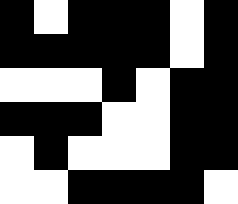[["black", "white", "black", "black", "black", "white", "black"], ["black", "black", "black", "black", "black", "white", "black"], ["white", "white", "white", "black", "white", "black", "black"], ["black", "black", "black", "white", "white", "black", "black"], ["white", "black", "white", "white", "white", "black", "black"], ["white", "white", "black", "black", "black", "black", "white"]]